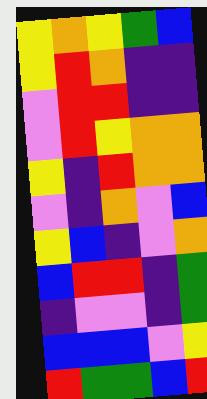[["yellow", "orange", "yellow", "green", "blue"], ["yellow", "red", "orange", "indigo", "indigo"], ["violet", "red", "red", "indigo", "indigo"], ["violet", "red", "yellow", "orange", "orange"], ["yellow", "indigo", "red", "orange", "orange"], ["violet", "indigo", "orange", "violet", "blue"], ["yellow", "blue", "indigo", "violet", "orange"], ["blue", "red", "red", "indigo", "green"], ["indigo", "violet", "violet", "indigo", "green"], ["blue", "blue", "blue", "violet", "yellow"], ["red", "green", "green", "blue", "red"]]